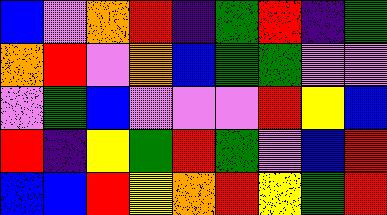[["blue", "violet", "orange", "red", "indigo", "green", "red", "indigo", "green"], ["orange", "red", "violet", "orange", "blue", "green", "green", "violet", "violet"], ["violet", "green", "blue", "violet", "violet", "violet", "red", "yellow", "blue"], ["red", "indigo", "yellow", "green", "red", "green", "violet", "blue", "red"], ["blue", "blue", "red", "yellow", "orange", "red", "yellow", "green", "red"]]